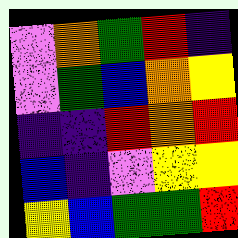[["violet", "orange", "green", "red", "indigo"], ["violet", "green", "blue", "orange", "yellow"], ["indigo", "indigo", "red", "orange", "red"], ["blue", "indigo", "violet", "yellow", "yellow"], ["yellow", "blue", "green", "green", "red"]]